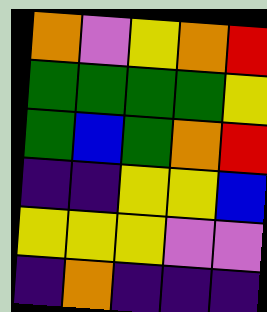[["orange", "violet", "yellow", "orange", "red"], ["green", "green", "green", "green", "yellow"], ["green", "blue", "green", "orange", "red"], ["indigo", "indigo", "yellow", "yellow", "blue"], ["yellow", "yellow", "yellow", "violet", "violet"], ["indigo", "orange", "indigo", "indigo", "indigo"]]